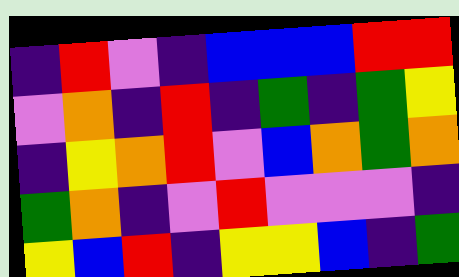[["indigo", "red", "violet", "indigo", "blue", "blue", "blue", "red", "red"], ["violet", "orange", "indigo", "red", "indigo", "green", "indigo", "green", "yellow"], ["indigo", "yellow", "orange", "red", "violet", "blue", "orange", "green", "orange"], ["green", "orange", "indigo", "violet", "red", "violet", "violet", "violet", "indigo"], ["yellow", "blue", "red", "indigo", "yellow", "yellow", "blue", "indigo", "green"]]